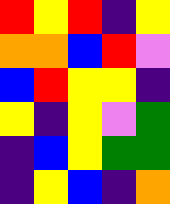[["red", "yellow", "red", "indigo", "yellow"], ["orange", "orange", "blue", "red", "violet"], ["blue", "red", "yellow", "yellow", "indigo"], ["yellow", "indigo", "yellow", "violet", "green"], ["indigo", "blue", "yellow", "green", "green"], ["indigo", "yellow", "blue", "indigo", "orange"]]